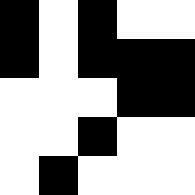[["black", "white", "black", "white", "white"], ["black", "white", "black", "black", "black"], ["white", "white", "white", "black", "black"], ["white", "white", "black", "white", "white"], ["white", "black", "white", "white", "white"]]